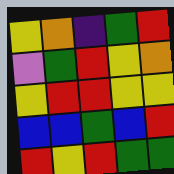[["yellow", "orange", "indigo", "green", "red"], ["violet", "green", "red", "yellow", "orange"], ["yellow", "red", "red", "yellow", "yellow"], ["blue", "blue", "green", "blue", "red"], ["red", "yellow", "red", "green", "green"]]